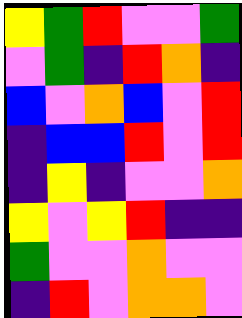[["yellow", "green", "red", "violet", "violet", "green"], ["violet", "green", "indigo", "red", "orange", "indigo"], ["blue", "violet", "orange", "blue", "violet", "red"], ["indigo", "blue", "blue", "red", "violet", "red"], ["indigo", "yellow", "indigo", "violet", "violet", "orange"], ["yellow", "violet", "yellow", "red", "indigo", "indigo"], ["green", "violet", "violet", "orange", "violet", "violet"], ["indigo", "red", "violet", "orange", "orange", "violet"]]